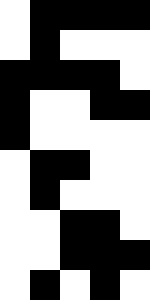[["white", "black", "black", "black", "black"], ["white", "black", "white", "white", "white"], ["black", "black", "black", "black", "white"], ["black", "white", "white", "black", "black"], ["black", "white", "white", "white", "white"], ["white", "black", "black", "white", "white"], ["white", "black", "white", "white", "white"], ["white", "white", "black", "black", "white"], ["white", "white", "black", "black", "black"], ["white", "black", "white", "black", "white"]]